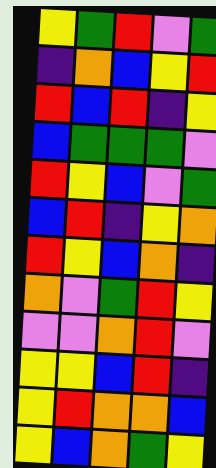[["yellow", "green", "red", "violet", "green"], ["indigo", "orange", "blue", "yellow", "red"], ["red", "blue", "red", "indigo", "yellow"], ["blue", "green", "green", "green", "violet"], ["red", "yellow", "blue", "violet", "green"], ["blue", "red", "indigo", "yellow", "orange"], ["red", "yellow", "blue", "orange", "indigo"], ["orange", "violet", "green", "red", "yellow"], ["violet", "violet", "orange", "red", "violet"], ["yellow", "yellow", "blue", "red", "indigo"], ["yellow", "red", "orange", "orange", "blue"], ["yellow", "blue", "orange", "green", "yellow"]]